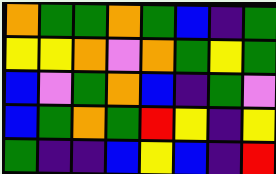[["orange", "green", "green", "orange", "green", "blue", "indigo", "green"], ["yellow", "yellow", "orange", "violet", "orange", "green", "yellow", "green"], ["blue", "violet", "green", "orange", "blue", "indigo", "green", "violet"], ["blue", "green", "orange", "green", "red", "yellow", "indigo", "yellow"], ["green", "indigo", "indigo", "blue", "yellow", "blue", "indigo", "red"]]